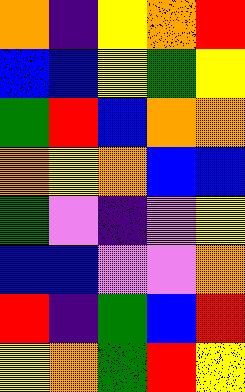[["orange", "indigo", "yellow", "orange", "red"], ["blue", "blue", "yellow", "green", "yellow"], ["green", "red", "blue", "orange", "orange"], ["orange", "yellow", "orange", "blue", "blue"], ["green", "violet", "indigo", "violet", "yellow"], ["blue", "blue", "violet", "violet", "orange"], ["red", "indigo", "green", "blue", "red"], ["yellow", "orange", "green", "red", "yellow"]]